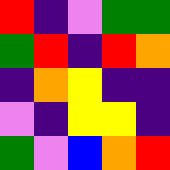[["red", "indigo", "violet", "green", "green"], ["green", "red", "indigo", "red", "orange"], ["indigo", "orange", "yellow", "indigo", "indigo"], ["violet", "indigo", "yellow", "yellow", "indigo"], ["green", "violet", "blue", "orange", "red"]]